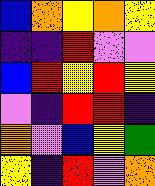[["blue", "orange", "yellow", "orange", "yellow"], ["indigo", "indigo", "red", "violet", "violet"], ["blue", "red", "yellow", "red", "yellow"], ["violet", "indigo", "red", "red", "indigo"], ["orange", "violet", "blue", "yellow", "green"], ["yellow", "indigo", "red", "violet", "orange"]]